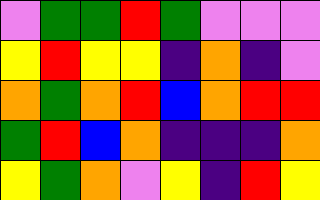[["violet", "green", "green", "red", "green", "violet", "violet", "violet"], ["yellow", "red", "yellow", "yellow", "indigo", "orange", "indigo", "violet"], ["orange", "green", "orange", "red", "blue", "orange", "red", "red"], ["green", "red", "blue", "orange", "indigo", "indigo", "indigo", "orange"], ["yellow", "green", "orange", "violet", "yellow", "indigo", "red", "yellow"]]